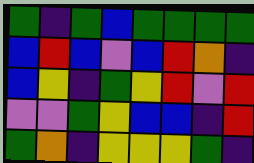[["green", "indigo", "green", "blue", "green", "green", "green", "green"], ["blue", "red", "blue", "violet", "blue", "red", "orange", "indigo"], ["blue", "yellow", "indigo", "green", "yellow", "red", "violet", "red"], ["violet", "violet", "green", "yellow", "blue", "blue", "indigo", "red"], ["green", "orange", "indigo", "yellow", "yellow", "yellow", "green", "indigo"]]